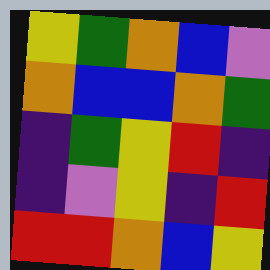[["yellow", "green", "orange", "blue", "violet"], ["orange", "blue", "blue", "orange", "green"], ["indigo", "green", "yellow", "red", "indigo"], ["indigo", "violet", "yellow", "indigo", "red"], ["red", "red", "orange", "blue", "yellow"]]